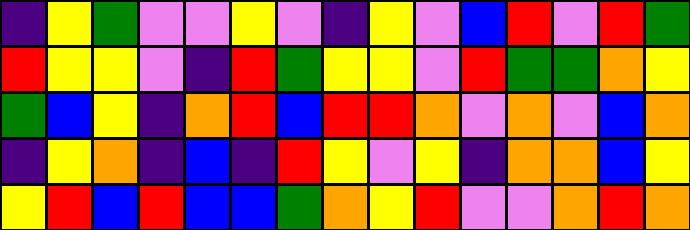[["indigo", "yellow", "green", "violet", "violet", "yellow", "violet", "indigo", "yellow", "violet", "blue", "red", "violet", "red", "green"], ["red", "yellow", "yellow", "violet", "indigo", "red", "green", "yellow", "yellow", "violet", "red", "green", "green", "orange", "yellow"], ["green", "blue", "yellow", "indigo", "orange", "red", "blue", "red", "red", "orange", "violet", "orange", "violet", "blue", "orange"], ["indigo", "yellow", "orange", "indigo", "blue", "indigo", "red", "yellow", "violet", "yellow", "indigo", "orange", "orange", "blue", "yellow"], ["yellow", "red", "blue", "red", "blue", "blue", "green", "orange", "yellow", "red", "violet", "violet", "orange", "red", "orange"]]